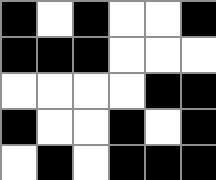[["black", "white", "black", "white", "white", "black"], ["black", "black", "black", "white", "white", "white"], ["white", "white", "white", "white", "black", "black"], ["black", "white", "white", "black", "white", "black"], ["white", "black", "white", "black", "black", "black"]]